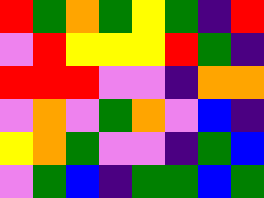[["red", "green", "orange", "green", "yellow", "green", "indigo", "red"], ["violet", "red", "yellow", "yellow", "yellow", "red", "green", "indigo"], ["red", "red", "red", "violet", "violet", "indigo", "orange", "orange"], ["violet", "orange", "violet", "green", "orange", "violet", "blue", "indigo"], ["yellow", "orange", "green", "violet", "violet", "indigo", "green", "blue"], ["violet", "green", "blue", "indigo", "green", "green", "blue", "green"]]